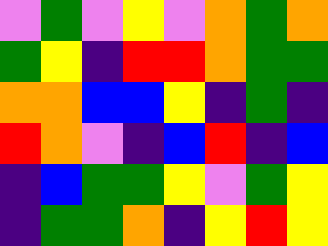[["violet", "green", "violet", "yellow", "violet", "orange", "green", "orange"], ["green", "yellow", "indigo", "red", "red", "orange", "green", "green"], ["orange", "orange", "blue", "blue", "yellow", "indigo", "green", "indigo"], ["red", "orange", "violet", "indigo", "blue", "red", "indigo", "blue"], ["indigo", "blue", "green", "green", "yellow", "violet", "green", "yellow"], ["indigo", "green", "green", "orange", "indigo", "yellow", "red", "yellow"]]